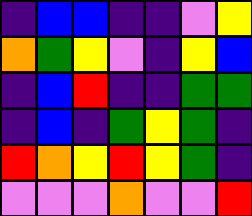[["indigo", "blue", "blue", "indigo", "indigo", "violet", "yellow"], ["orange", "green", "yellow", "violet", "indigo", "yellow", "blue"], ["indigo", "blue", "red", "indigo", "indigo", "green", "green"], ["indigo", "blue", "indigo", "green", "yellow", "green", "indigo"], ["red", "orange", "yellow", "red", "yellow", "green", "indigo"], ["violet", "violet", "violet", "orange", "violet", "violet", "red"]]